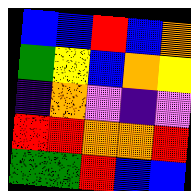[["blue", "blue", "red", "blue", "orange"], ["green", "yellow", "blue", "orange", "yellow"], ["indigo", "orange", "violet", "indigo", "violet"], ["red", "red", "orange", "orange", "red"], ["green", "green", "red", "blue", "blue"]]